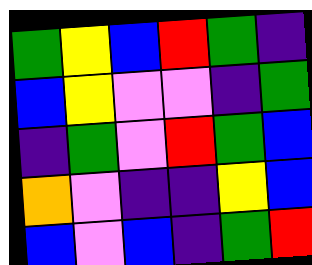[["green", "yellow", "blue", "red", "green", "indigo"], ["blue", "yellow", "violet", "violet", "indigo", "green"], ["indigo", "green", "violet", "red", "green", "blue"], ["orange", "violet", "indigo", "indigo", "yellow", "blue"], ["blue", "violet", "blue", "indigo", "green", "red"]]